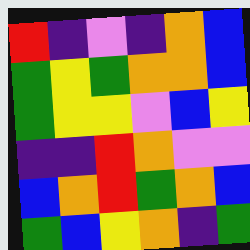[["red", "indigo", "violet", "indigo", "orange", "blue"], ["green", "yellow", "green", "orange", "orange", "blue"], ["green", "yellow", "yellow", "violet", "blue", "yellow"], ["indigo", "indigo", "red", "orange", "violet", "violet"], ["blue", "orange", "red", "green", "orange", "blue"], ["green", "blue", "yellow", "orange", "indigo", "green"]]